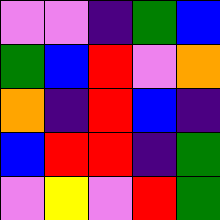[["violet", "violet", "indigo", "green", "blue"], ["green", "blue", "red", "violet", "orange"], ["orange", "indigo", "red", "blue", "indigo"], ["blue", "red", "red", "indigo", "green"], ["violet", "yellow", "violet", "red", "green"]]